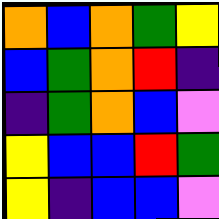[["orange", "blue", "orange", "green", "yellow"], ["blue", "green", "orange", "red", "indigo"], ["indigo", "green", "orange", "blue", "violet"], ["yellow", "blue", "blue", "red", "green"], ["yellow", "indigo", "blue", "blue", "violet"]]